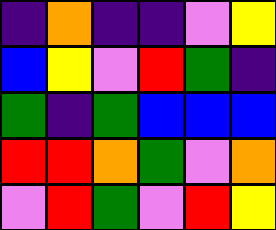[["indigo", "orange", "indigo", "indigo", "violet", "yellow"], ["blue", "yellow", "violet", "red", "green", "indigo"], ["green", "indigo", "green", "blue", "blue", "blue"], ["red", "red", "orange", "green", "violet", "orange"], ["violet", "red", "green", "violet", "red", "yellow"]]